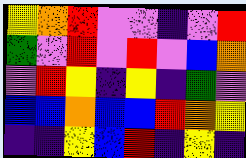[["yellow", "orange", "red", "violet", "violet", "indigo", "violet", "red"], ["green", "violet", "red", "violet", "red", "violet", "blue", "orange"], ["violet", "red", "yellow", "indigo", "yellow", "indigo", "green", "violet"], ["blue", "blue", "orange", "blue", "blue", "red", "orange", "yellow"], ["indigo", "indigo", "yellow", "blue", "red", "indigo", "yellow", "indigo"]]